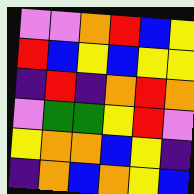[["violet", "violet", "orange", "red", "blue", "yellow"], ["red", "blue", "yellow", "blue", "yellow", "yellow"], ["indigo", "red", "indigo", "orange", "red", "orange"], ["violet", "green", "green", "yellow", "red", "violet"], ["yellow", "orange", "orange", "blue", "yellow", "indigo"], ["indigo", "orange", "blue", "orange", "yellow", "blue"]]